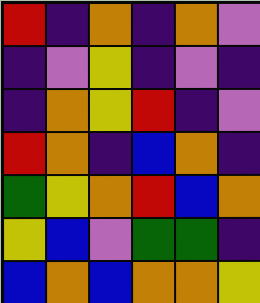[["red", "indigo", "orange", "indigo", "orange", "violet"], ["indigo", "violet", "yellow", "indigo", "violet", "indigo"], ["indigo", "orange", "yellow", "red", "indigo", "violet"], ["red", "orange", "indigo", "blue", "orange", "indigo"], ["green", "yellow", "orange", "red", "blue", "orange"], ["yellow", "blue", "violet", "green", "green", "indigo"], ["blue", "orange", "blue", "orange", "orange", "yellow"]]